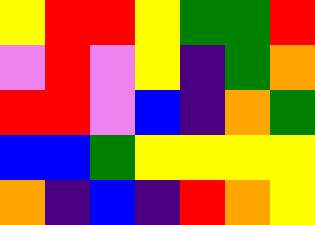[["yellow", "red", "red", "yellow", "green", "green", "red"], ["violet", "red", "violet", "yellow", "indigo", "green", "orange"], ["red", "red", "violet", "blue", "indigo", "orange", "green"], ["blue", "blue", "green", "yellow", "yellow", "yellow", "yellow"], ["orange", "indigo", "blue", "indigo", "red", "orange", "yellow"]]